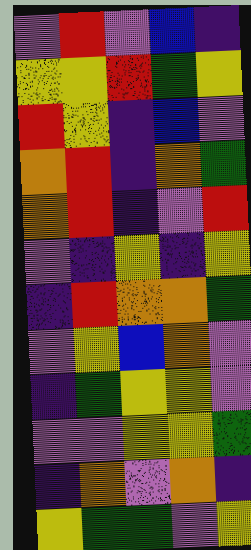[["violet", "red", "violet", "blue", "indigo"], ["yellow", "yellow", "red", "green", "yellow"], ["red", "yellow", "indigo", "blue", "violet"], ["orange", "red", "indigo", "orange", "green"], ["orange", "red", "indigo", "violet", "red"], ["violet", "indigo", "yellow", "indigo", "yellow"], ["indigo", "red", "orange", "orange", "green"], ["violet", "yellow", "blue", "orange", "violet"], ["indigo", "green", "yellow", "yellow", "violet"], ["violet", "violet", "yellow", "yellow", "green"], ["indigo", "orange", "violet", "orange", "indigo"], ["yellow", "green", "green", "violet", "yellow"]]